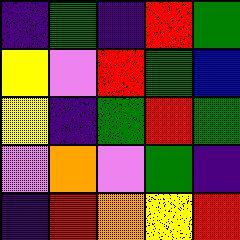[["indigo", "green", "indigo", "red", "green"], ["yellow", "violet", "red", "green", "blue"], ["yellow", "indigo", "green", "red", "green"], ["violet", "orange", "violet", "green", "indigo"], ["indigo", "red", "orange", "yellow", "red"]]